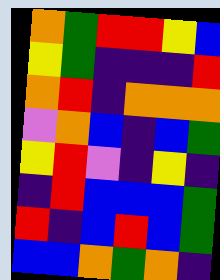[["orange", "green", "red", "red", "yellow", "blue"], ["yellow", "green", "indigo", "indigo", "indigo", "red"], ["orange", "red", "indigo", "orange", "orange", "orange"], ["violet", "orange", "blue", "indigo", "blue", "green"], ["yellow", "red", "violet", "indigo", "yellow", "indigo"], ["indigo", "red", "blue", "blue", "blue", "green"], ["red", "indigo", "blue", "red", "blue", "green"], ["blue", "blue", "orange", "green", "orange", "indigo"]]